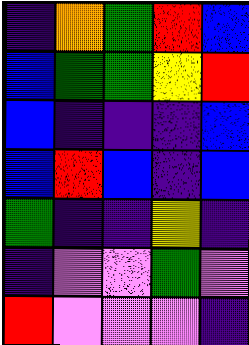[["indigo", "orange", "green", "red", "blue"], ["blue", "green", "green", "yellow", "red"], ["blue", "indigo", "indigo", "indigo", "blue"], ["blue", "red", "blue", "indigo", "blue"], ["green", "indigo", "indigo", "yellow", "indigo"], ["indigo", "violet", "violet", "green", "violet"], ["red", "violet", "violet", "violet", "indigo"]]